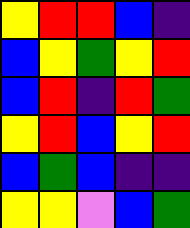[["yellow", "red", "red", "blue", "indigo"], ["blue", "yellow", "green", "yellow", "red"], ["blue", "red", "indigo", "red", "green"], ["yellow", "red", "blue", "yellow", "red"], ["blue", "green", "blue", "indigo", "indigo"], ["yellow", "yellow", "violet", "blue", "green"]]